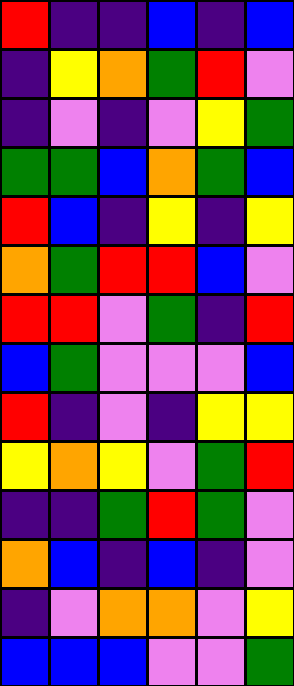[["red", "indigo", "indigo", "blue", "indigo", "blue"], ["indigo", "yellow", "orange", "green", "red", "violet"], ["indigo", "violet", "indigo", "violet", "yellow", "green"], ["green", "green", "blue", "orange", "green", "blue"], ["red", "blue", "indigo", "yellow", "indigo", "yellow"], ["orange", "green", "red", "red", "blue", "violet"], ["red", "red", "violet", "green", "indigo", "red"], ["blue", "green", "violet", "violet", "violet", "blue"], ["red", "indigo", "violet", "indigo", "yellow", "yellow"], ["yellow", "orange", "yellow", "violet", "green", "red"], ["indigo", "indigo", "green", "red", "green", "violet"], ["orange", "blue", "indigo", "blue", "indigo", "violet"], ["indigo", "violet", "orange", "orange", "violet", "yellow"], ["blue", "blue", "blue", "violet", "violet", "green"]]